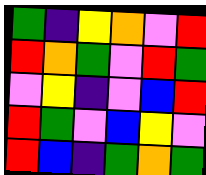[["green", "indigo", "yellow", "orange", "violet", "red"], ["red", "orange", "green", "violet", "red", "green"], ["violet", "yellow", "indigo", "violet", "blue", "red"], ["red", "green", "violet", "blue", "yellow", "violet"], ["red", "blue", "indigo", "green", "orange", "green"]]